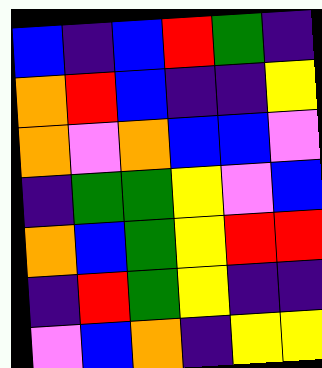[["blue", "indigo", "blue", "red", "green", "indigo"], ["orange", "red", "blue", "indigo", "indigo", "yellow"], ["orange", "violet", "orange", "blue", "blue", "violet"], ["indigo", "green", "green", "yellow", "violet", "blue"], ["orange", "blue", "green", "yellow", "red", "red"], ["indigo", "red", "green", "yellow", "indigo", "indigo"], ["violet", "blue", "orange", "indigo", "yellow", "yellow"]]